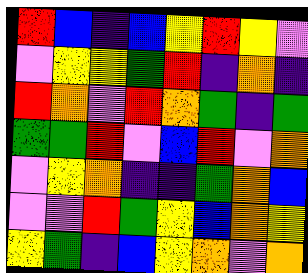[["red", "blue", "indigo", "blue", "yellow", "red", "yellow", "violet"], ["violet", "yellow", "yellow", "green", "red", "indigo", "orange", "indigo"], ["red", "orange", "violet", "red", "orange", "green", "indigo", "green"], ["green", "green", "red", "violet", "blue", "red", "violet", "orange"], ["violet", "yellow", "orange", "indigo", "indigo", "green", "orange", "blue"], ["violet", "violet", "red", "green", "yellow", "blue", "orange", "yellow"], ["yellow", "green", "indigo", "blue", "yellow", "orange", "violet", "orange"]]